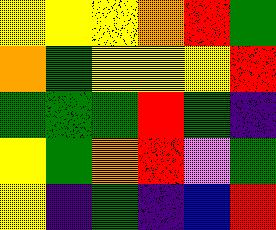[["yellow", "yellow", "yellow", "orange", "red", "green"], ["orange", "green", "yellow", "yellow", "yellow", "red"], ["green", "green", "green", "red", "green", "indigo"], ["yellow", "green", "orange", "red", "violet", "green"], ["yellow", "indigo", "green", "indigo", "blue", "red"]]